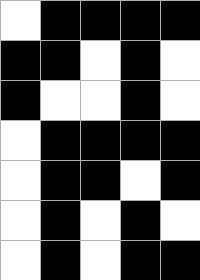[["white", "black", "black", "black", "black"], ["black", "black", "white", "black", "white"], ["black", "white", "white", "black", "white"], ["white", "black", "black", "black", "black"], ["white", "black", "black", "white", "black"], ["white", "black", "white", "black", "white"], ["white", "black", "white", "black", "black"]]